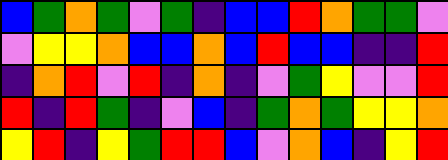[["blue", "green", "orange", "green", "violet", "green", "indigo", "blue", "blue", "red", "orange", "green", "green", "violet"], ["violet", "yellow", "yellow", "orange", "blue", "blue", "orange", "blue", "red", "blue", "blue", "indigo", "indigo", "red"], ["indigo", "orange", "red", "violet", "red", "indigo", "orange", "indigo", "violet", "green", "yellow", "violet", "violet", "red"], ["red", "indigo", "red", "green", "indigo", "violet", "blue", "indigo", "green", "orange", "green", "yellow", "yellow", "orange"], ["yellow", "red", "indigo", "yellow", "green", "red", "red", "blue", "violet", "orange", "blue", "indigo", "yellow", "red"]]